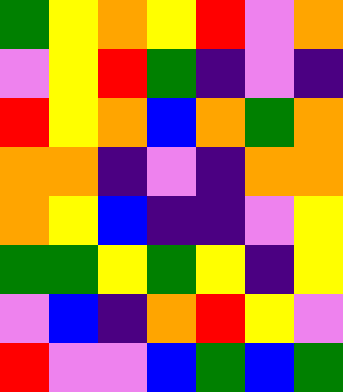[["green", "yellow", "orange", "yellow", "red", "violet", "orange"], ["violet", "yellow", "red", "green", "indigo", "violet", "indigo"], ["red", "yellow", "orange", "blue", "orange", "green", "orange"], ["orange", "orange", "indigo", "violet", "indigo", "orange", "orange"], ["orange", "yellow", "blue", "indigo", "indigo", "violet", "yellow"], ["green", "green", "yellow", "green", "yellow", "indigo", "yellow"], ["violet", "blue", "indigo", "orange", "red", "yellow", "violet"], ["red", "violet", "violet", "blue", "green", "blue", "green"]]